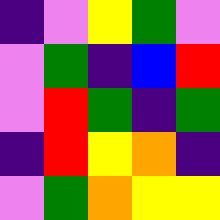[["indigo", "violet", "yellow", "green", "violet"], ["violet", "green", "indigo", "blue", "red"], ["violet", "red", "green", "indigo", "green"], ["indigo", "red", "yellow", "orange", "indigo"], ["violet", "green", "orange", "yellow", "yellow"]]